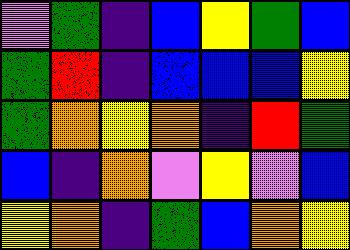[["violet", "green", "indigo", "blue", "yellow", "green", "blue"], ["green", "red", "indigo", "blue", "blue", "blue", "yellow"], ["green", "orange", "yellow", "orange", "indigo", "red", "green"], ["blue", "indigo", "orange", "violet", "yellow", "violet", "blue"], ["yellow", "orange", "indigo", "green", "blue", "orange", "yellow"]]